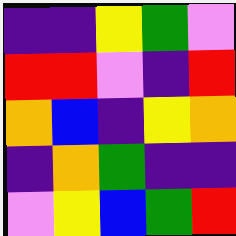[["indigo", "indigo", "yellow", "green", "violet"], ["red", "red", "violet", "indigo", "red"], ["orange", "blue", "indigo", "yellow", "orange"], ["indigo", "orange", "green", "indigo", "indigo"], ["violet", "yellow", "blue", "green", "red"]]